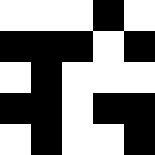[["white", "white", "white", "black", "white"], ["black", "black", "black", "white", "black"], ["white", "black", "white", "white", "white"], ["black", "black", "white", "black", "black"], ["white", "black", "white", "white", "black"]]